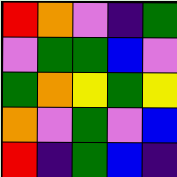[["red", "orange", "violet", "indigo", "green"], ["violet", "green", "green", "blue", "violet"], ["green", "orange", "yellow", "green", "yellow"], ["orange", "violet", "green", "violet", "blue"], ["red", "indigo", "green", "blue", "indigo"]]